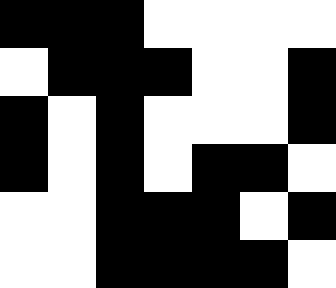[["black", "black", "black", "white", "white", "white", "white"], ["white", "black", "black", "black", "white", "white", "black"], ["black", "white", "black", "white", "white", "white", "black"], ["black", "white", "black", "white", "black", "black", "white"], ["white", "white", "black", "black", "black", "white", "black"], ["white", "white", "black", "black", "black", "black", "white"]]